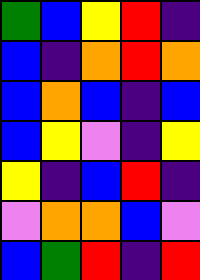[["green", "blue", "yellow", "red", "indigo"], ["blue", "indigo", "orange", "red", "orange"], ["blue", "orange", "blue", "indigo", "blue"], ["blue", "yellow", "violet", "indigo", "yellow"], ["yellow", "indigo", "blue", "red", "indigo"], ["violet", "orange", "orange", "blue", "violet"], ["blue", "green", "red", "indigo", "red"]]